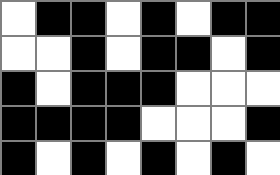[["white", "black", "black", "white", "black", "white", "black", "black"], ["white", "white", "black", "white", "black", "black", "white", "black"], ["black", "white", "black", "black", "black", "white", "white", "white"], ["black", "black", "black", "black", "white", "white", "white", "black"], ["black", "white", "black", "white", "black", "white", "black", "white"]]